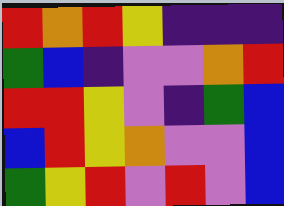[["red", "orange", "red", "yellow", "indigo", "indigo", "indigo"], ["green", "blue", "indigo", "violet", "violet", "orange", "red"], ["red", "red", "yellow", "violet", "indigo", "green", "blue"], ["blue", "red", "yellow", "orange", "violet", "violet", "blue"], ["green", "yellow", "red", "violet", "red", "violet", "blue"]]